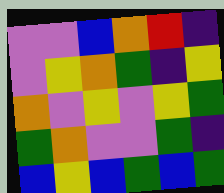[["violet", "violet", "blue", "orange", "red", "indigo"], ["violet", "yellow", "orange", "green", "indigo", "yellow"], ["orange", "violet", "yellow", "violet", "yellow", "green"], ["green", "orange", "violet", "violet", "green", "indigo"], ["blue", "yellow", "blue", "green", "blue", "green"]]